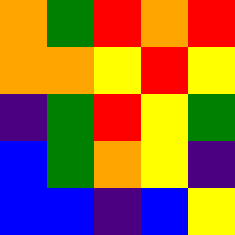[["orange", "green", "red", "orange", "red"], ["orange", "orange", "yellow", "red", "yellow"], ["indigo", "green", "red", "yellow", "green"], ["blue", "green", "orange", "yellow", "indigo"], ["blue", "blue", "indigo", "blue", "yellow"]]